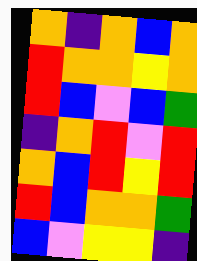[["orange", "indigo", "orange", "blue", "orange"], ["red", "orange", "orange", "yellow", "orange"], ["red", "blue", "violet", "blue", "green"], ["indigo", "orange", "red", "violet", "red"], ["orange", "blue", "red", "yellow", "red"], ["red", "blue", "orange", "orange", "green"], ["blue", "violet", "yellow", "yellow", "indigo"]]